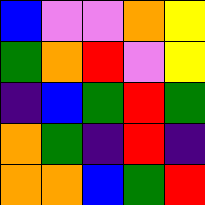[["blue", "violet", "violet", "orange", "yellow"], ["green", "orange", "red", "violet", "yellow"], ["indigo", "blue", "green", "red", "green"], ["orange", "green", "indigo", "red", "indigo"], ["orange", "orange", "blue", "green", "red"]]